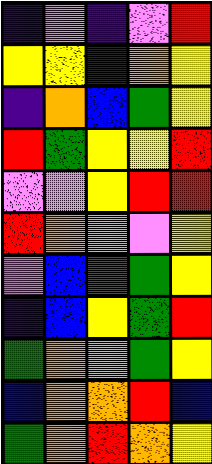[["indigo", "violet", "indigo", "violet", "red"], ["yellow", "yellow", "indigo", "orange", "yellow"], ["indigo", "orange", "blue", "green", "yellow"], ["red", "green", "yellow", "yellow", "red"], ["violet", "violet", "yellow", "red", "red"], ["red", "orange", "violet", "violet", "yellow"], ["violet", "blue", "red", "green", "yellow"], ["indigo", "blue", "yellow", "green", "red"], ["green", "orange", "violet", "green", "yellow"], ["blue", "orange", "orange", "red", "blue"], ["green", "orange", "red", "orange", "yellow"]]